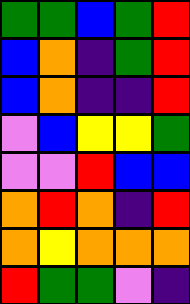[["green", "green", "blue", "green", "red"], ["blue", "orange", "indigo", "green", "red"], ["blue", "orange", "indigo", "indigo", "red"], ["violet", "blue", "yellow", "yellow", "green"], ["violet", "violet", "red", "blue", "blue"], ["orange", "red", "orange", "indigo", "red"], ["orange", "yellow", "orange", "orange", "orange"], ["red", "green", "green", "violet", "indigo"]]